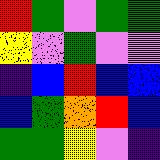[["red", "green", "violet", "green", "green"], ["yellow", "violet", "green", "violet", "violet"], ["indigo", "blue", "red", "blue", "blue"], ["blue", "green", "orange", "red", "blue"], ["green", "green", "yellow", "violet", "indigo"]]